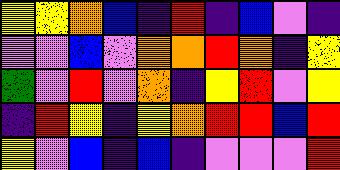[["yellow", "yellow", "orange", "blue", "indigo", "red", "indigo", "blue", "violet", "indigo"], ["violet", "violet", "blue", "violet", "orange", "orange", "red", "orange", "indigo", "yellow"], ["green", "violet", "red", "violet", "orange", "indigo", "yellow", "red", "violet", "yellow"], ["indigo", "red", "yellow", "indigo", "yellow", "orange", "red", "red", "blue", "red"], ["yellow", "violet", "blue", "indigo", "blue", "indigo", "violet", "violet", "violet", "red"]]